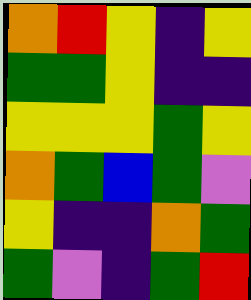[["orange", "red", "yellow", "indigo", "yellow"], ["green", "green", "yellow", "indigo", "indigo"], ["yellow", "yellow", "yellow", "green", "yellow"], ["orange", "green", "blue", "green", "violet"], ["yellow", "indigo", "indigo", "orange", "green"], ["green", "violet", "indigo", "green", "red"]]